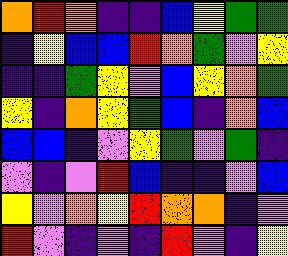[["orange", "red", "orange", "indigo", "indigo", "blue", "yellow", "green", "green"], ["indigo", "yellow", "blue", "blue", "red", "orange", "green", "violet", "yellow"], ["indigo", "indigo", "green", "yellow", "violet", "blue", "yellow", "orange", "green"], ["yellow", "indigo", "orange", "yellow", "green", "blue", "indigo", "orange", "blue"], ["blue", "blue", "indigo", "violet", "yellow", "green", "violet", "green", "indigo"], ["violet", "indigo", "violet", "red", "blue", "indigo", "indigo", "violet", "blue"], ["yellow", "violet", "orange", "yellow", "red", "orange", "orange", "indigo", "violet"], ["red", "violet", "indigo", "violet", "indigo", "red", "violet", "indigo", "yellow"]]